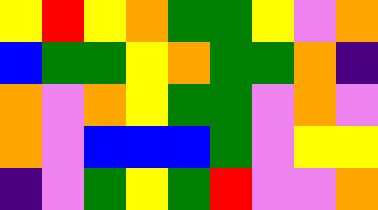[["yellow", "red", "yellow", "orange", "green", "green", "yellow", "violet", "orange"], ["blue", "green", "green", "yellow", "orange", "green", "green", "orange", "indigo"], ["orange", "violet", "orange", "yellow", "green", "green", "violet", "orange", "violet"], ["orange", "violet", "blue", "blue", "blue", "green", "violet", "yellow", "yellow"], ["indigo", "violet", "green", "yellow", "green", "red", "violet", "violet", "orange"]]